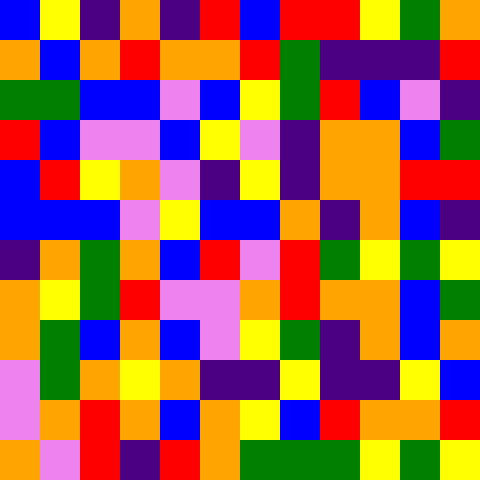[["blue", "yellow", "indigo", "orange", "indigo", "red", "blue", "red", "red", "yellow", "green", "orange"], ["orange", "blue", "orange", "red", "orange", "orange", "red", "green", "indigo", "indigo", "indigo", "red"], ["green", "green", "blue", "blue", "violet", "blue", "yellow", "green", "red", "blue", "violet", "indigo"], ["red", "blue", "violet", "violet", "blue", "yellow", "violet", "indigo", "orange", "orange", "blue", "green"], ["blue", "red", "yellow", "orange", "violet", "indigo", "yellow", "indigo", "orange", "orange", "red", "red"], ["blue", "blue", "blue", "violet", "yellow", "blue", "blue", "orange", "indigo", "orange", "blue", "indigo"], ["indigo", "orange", "green", "orange", "blue", "red", "violet", "red", "green", "yellow", "green", "yellow"], ["orange", "yellow", "green", "red", "violet", "violet", "orange", "red", "orange", "orange", "blue", "green"], ["orange", "green", "blue", "orange", "blue", "violet", "yellow", "green", "indigo", "orange", "blue", "orange"], ["violet", "green", "orange", "yellow", "orange", "indigo", "indigo", "yellow", "indigo", "indigo", "yellow", "blue"], ["violet", "orange", "red", "orange", "blue", "orange", "yellow", "blue", "red", "orange", "orange", "red"], ["orange", "violet", "red", "indigo", "red", "orange", "green", "green", "green", "yellow", "green", "yellow"]]